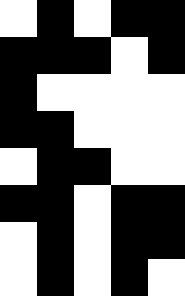[["white", "black", "white", "black", "black"], ["black", "black", "black", "white", "black"], ["black", "white", "white", "white", "white"], ["black", "black", "white", "white", "white"], ["white", "black", "black", "white", "white"], ["black", "black", "white", "black", "black"], ["white", "black", "white", "black", "black"], ["white", "black", "white", "black", "white"]]